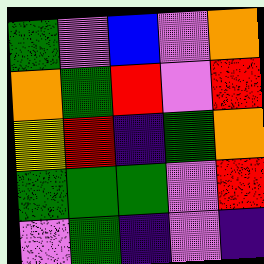[["green", "violet", "blue", "violet", "orange"], ["orange", "green", "red", "violet", "red"], ["yellow", "red", "indigo", "green", "orange"], ["green", "green", "green", "violet", "red"], ["violet", "green", "indigo", "violet", "indigo"]]